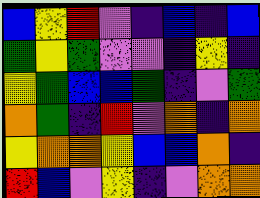[["blue", "yellow", "red", "violet", "indigo", "blue", "indigo", "blue"], ["green", "yellow", "green", "violet", "violet", "indigo", "yellow", "indigo"], ["yellow", "green", "blue", "blue", "green", "indigo", "violet", "green"], ["orange", "green", "indigo", "red", "violet", "orange", "indigo", "orange"], ["yellow", "orange", "orange", "yellow", "blue", "blue", "orange", "indigo"], ["red", "blue", "violet", "yellow", "indigo", "violet", "orange", "orange"]]